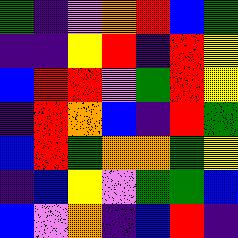[["green", "indigo", "violet", "orange", "red", "blue", "green"], ["indigo", "indigo", "yellow", "red", "indigo", "red", "yellow"], ["blue", "red", "red", "violet", "green", "red", "yellow"], ["indigo", "red", "orange", "blue", "indigo", "red", "green"], ["blue", "red", "green", "orange", "orange", "green", "yellow"], ["indigo", "blue", "yellow", "violet", "green", "green", "blue"], ["blue", "violet", "orange", "indigo", "blue", "red", "indigo"]]